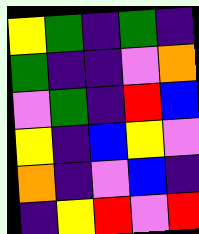[["yellow", "green", "indigo", "green", "indigo"], ["green", "indigo", "indigo", "violet", "orange"], ["violet", "green", "indigo", "red", "blue"], ["yellow", "indigo", "blue", "yellow", "violet"], ["orange", "indigo", "violet", "blue", "indigo"], ["indigo", "yellow", "red", "violet", "red"]]